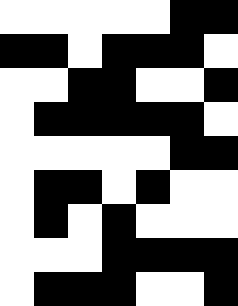[["white", "white", "white", "white", "white", "black", "black"], ["black", "black", "white", "black", "black", "black", "white"], ["white", "white", "black", "black", "white", "white", "black"], ["white", "black", "black", "black", "black", "black", "white"], ["white", "white", "white", "white", "white", "black", "black"], ["white", "black", "black", "white", "black", "white", "white"], ["white", "black", "white", "black", "white", "white", "white"], ["white", "white", "white", "black", "black", "black", "black"], ["white", "black", "black", "black", "white", "white", "black"]]